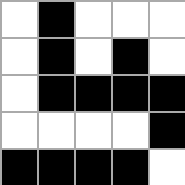[["white", "black", "white", "white", "white"], ["white", "black", "white", "black", "white"], ["white", "black", "black", "black", "black"], ["white", "white", "white", "white", "black"], ["black", "black", "black", "black", "white"]]